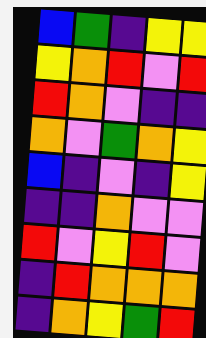[["blue", "green", "indigo", "yellow", "yellow"], ["yellow", "orange", "red", "violet", "red"], ["red", "orange", "violet", "indigo", "indigo"], ["orange", "violet", "green", "orange", "yellow"], ["blue", "indigo", "violet", "indigo", "yellow"], ["indigo", "indigo", "orange", "violet", "violet"], ["red", "violet", "yellow", "red", "violet"], ["indigo", "red", "orange", "orange", "orange"], ["indigo", "orange", "yellow", "green", "red"]]